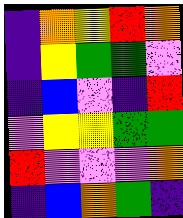[["indigo", "orange", "yellow", "red", "orange"], ["indigo", "yellow", "green", "green", "violet"], ["indigo", "blue", "violet", "indigo", "red"], ["violet", "yellow", "yellow", "green", "green"], ["red", "violet", "violet", "violet", "orange"], ["indigo", "blue", "orange", "green", "indigo"]]